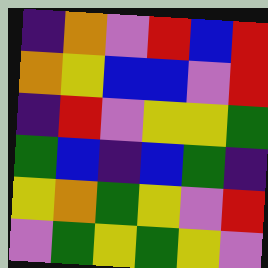[["indigo", "orange", "violet", "red", "blue", "red"], ["orange", "yellow", "blue", "blue", "violet", "red"], ["indigo", "red", "violet", "yellow", "yellow", "green"], ["green", "blue", "indigo", "blue", "green", "indigo"], ["yellow", "orange", "green", "yellow", "violet", "red"], ["violet", "green", "yellow", "green", "yellow", "violet"]]